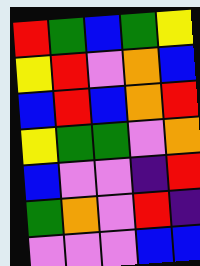[["red", "green", "blue", "green", "yellow"], ["yellow", "red", "violet", "orange", "blue"], ["blue", "red", "blue", "orange", "red"], ["yellow", "green", "green", "violet", "orange"], ["blue", "violet", "violet", "indigo", "red"], ["green", "orange", "violet", "red", "indigo"], ["violet", "violet", "violet", "blue", "blue"]]